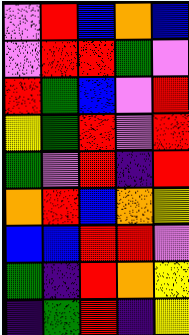[["violet", "red", "blue", "orange", "blue"], ["violet", "red", "red", "green", "violet"], ["red", "green", "blue", "violet", "red"], ["yellow", "green", "red", "violet", "red"], ["green", "violet", "red", "indigo", "red"], ["orange", "red", "blue", "orange", "yellow"], ["blue", "blue", "red", "red", "violet"], ["green", "indigo", "red", "orange", "yellow"], ["indigo", "green", "red", "indigo", "yellow"]]